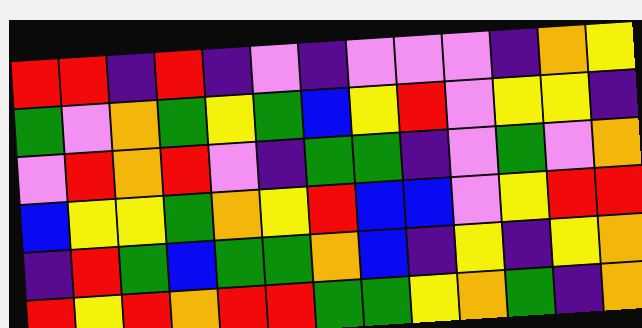[["red", "red", "indigo", "red", "indigo", "violet", "indigo", "violet", "violet", "violet", "indigo", "orange", "yellow"], ["green", "violet", "orange", "green", "yellow", "green", "blue", "yellow", "red", "violet", "yellow", "yellow", "indigo"], ["violet", "red", "orange", "red", "violet", "indigo", "green", "green", "indigo", "violet", "green", "violet", "orange"], ["blue", "yellow", "yellow", "green", "orange", "yellow", "red", "blue", "blue", "violet", "yellow", "red", "red"], ["indigo", "red", "green", "blue", "green", "green", "orange", "blue", "indigo", "yellow", "indigo", "yellow", "orange"], ["red", "yellow", "red", "orange", "red", "red", "green", "green", "yellow", "orange", "green", "indigo", "orange"]]